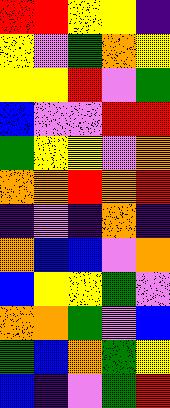[["red", "red", "yellow", "yellow", "indigo"], ["yellow", "violet", "green", "orange", "yellow"], ["yellow", "yellow", "red", "violet", "green"], ["blue", "violet", "violet", "red", "red"], ["green", "yellow", "yellow", "violet", "orange"], ["orange", "orange", "red", "orange", "red"], ["indigo", "violet", "indigo", "orange", "indigo"], ["orange", "blue", "blue", "violet", "orange"], ["blue", "yellow", "yellow", "green", "violet"], ["orange", "orange", "green", "violet", "blue"], ["green", "blue", "orange", "green", "yellow"], ["blue", "indigo", "violet", "green", "red"]]